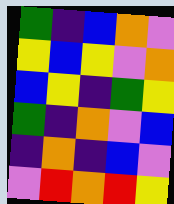[["green", "indigo", "blue", "orange", "violet"], ["yellow", "blue", "yellow", "violet", "orange"], ["blue", "yellow", "indigo", "green", "yellow"], ["green", "indigo", "orange", "violet", "blue"], ["indigo", "orange", "indigo", "blue", "violet"], ["violet", "red", "orange", "red", "yellow"]]